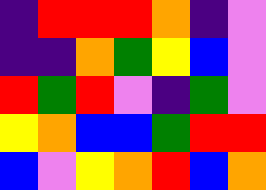[["indigo", "red", "red", "red", "orange", "indigo", "violet"], ["indigo", "indigo", "orange", "green", "yellow", "blue", "violet"], ["red", "green", "red", "violet", "indigo", "green", "violet"], ["yellow", "orange", "blue", "blue", "green", "red", "red"], ["blue", "violet", "yellow", "orange", "red", "blue", "orange"]]